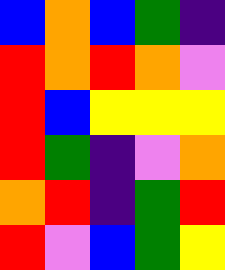[["blue", "orange", "blue", "green", "indigo"], ["red", "orange", "red", "orange", "violet"], ["red", "blue", "yellow", "yellow", "yellow"], ["red", "green", "indigo", "violet", "orange"], ["orange", "red", "indigo", "green", "red"], ["red", "violet", "blue", "green", "yellow"]]